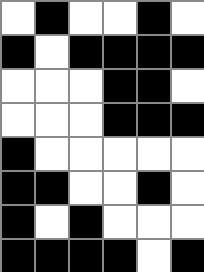[["white", "black", "white", "white", "black", "white"], ["black", "white", "black", "black", "black", "black"], ["white", "white", "white", "black", "black", "white"], ["white", "white", "white", "black", "black", "black"], ["black", "white", "white", "white", "white", "white"], ["black", "black", "white", "white", "black", "white"], ["black", "white", "black", "white", "white", "white"], ["black", "black", "black", "black", "white", "black"]]